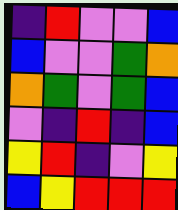[["indigo", "red", "violet", "violet", "blue"], ["blue", "violet", "violet", "green", "orange"], ["orange", "green", "violet", "green", "blue"], ["violet", "indigo", "red", "indigo", "blue"], ["yellow", "red", "indigo", "violet", "yellow"], ["blue", "yellow", "red", "red", "red"]]